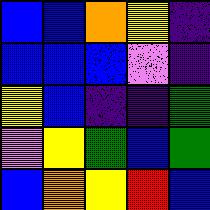[["blue", "blue", "orange", "yellow", "indigo"], ["blue", "blue", "blue", "violet", "indigo"], ["yellow", "blue", "indigo", "indigo", "green"], ["violet", "yellow", "green", "blue", "green"], ["blue", "orange", "yellow", "red", "blue"]]